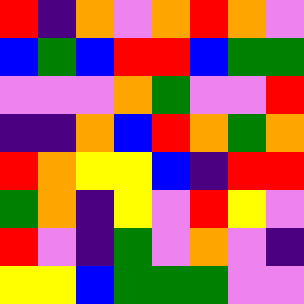[["red", "indigo", "orange", "violet", "orange", "red", "orange", "violet"], ["blue", "green", "blue", "red", "red", "blue", "green", "green"], ["violet", "violet", "violet", "orange", "green", "violet", "violet", "red"], ["indigo", "indigo", "orange", "blue", "red", "orange", "green", "orange"], ["red", "orange", "yellow", "yellow", "blue", "indigo", "red", "red"], ["green", "orange", "indigo", "yellow", "violet", "red", "yellow", "violet"], ["red", "violet", "indigo", "green", "violet", "orange", "violet", "indigo"], ["yellow", "yellow", "blue", "green", "green", "green", "violet", "violet"]]